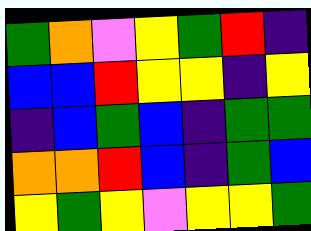[["green", "orange", "violet", "yellow", "green", "red", "indigo"], ["blue", "blue", "red", "yellow", "yellow", "indigo", "yellow"], ["indigo", "blue", "green", "blue", "indigo", "green", "green"], ["orange", "orange", "red", "blue", "indigo", "green", "blue"], ["yellow", "green", "yellow", "violet", "yellow", "yellow", "green"]]